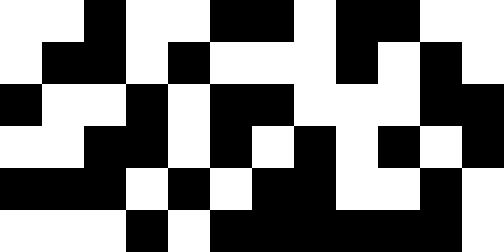[["white", "white", "black", "white", "white", "black", "black", "white", "black", "black", "white", "white"], ["white", "black", "black", "white", "black", "white", "white", "white", "black", "white", "black", "white"], ["black", "white", "white", "black", "white", "black", "black", "white", "white", "white", "black", "black"], ["white", "white", "black", "black", "white", "black", "white", "black", "white", "black", "white", "black"], ["black", "black", "black", "white", "black", "white", "black", "black", "white", "white", "black", "white"], ["white", "white", "white", "black", "white", "black", "black", "black", "black", "black", "black", "white"]]